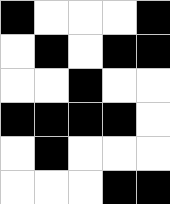[["black", "white", "white", "white", "black"], ["white", "black", "white", "black", "black"], ["white", "white", "black", "white", "white"], ["black", "black", "black", "black", "white"], ["white", "black", "white", "white", "white"], ["white", "white", "white", "black", "black"]]